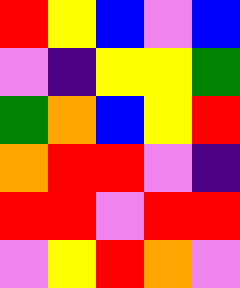[["red", "yellow", "blue", "violet", "blue"], ["violet", "indigo", "yellow", "yellow", "green"], ["green", "orange", "blue", "yellow", "red"], ["orange", "red", "red", "violet", "indigo"], ["red", "red", "violet", "red", "red"], ["violet", "yellow", "red", "orange", "violet"]]